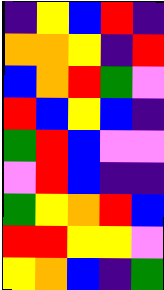[["indigo", "yellow", "blue", "red", "indigo"], ["orange", "orange", "yellow", "indigo", "red"], ["blue", "orange", "red", "green", "violet"], ["red", "blue", "yellow", "blue", "indigo"], ["green", "red", "blue", "violet", "violet"], ["violet", "red", "blue", "indigo", "indigo"], ["green", "yellow", "orange", "red", "blue"], ["red", "red", "yellow", "yellow", "violet"], ["yellow", "orange", "blue", "indigo", "green"]]